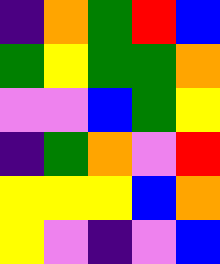[["indigo", "orange", "green", "red", "blue"], ["green", "yellow", "green", "green", "orange"], ["violet", "violet", "blue", "green", "yellow"], ["indigo", "green", "orange", "violet", "red"], ["yellow", "yellow", "yellow", "blue", "orange"], ["yellow", "violet", "indigo", "violet", "blue"]]